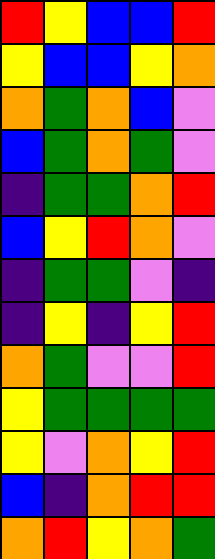[["red", "yellow", "blue", "blue", "red"], ["yellow", "blue", "blue", "yellow", "orange"], ["orange", "green", "orange", "blue", "violet"], ["blue", "green", "orange", "green", "violet"], ["indigo", "green", "green", "orange", "red"], ["blue", "yellow", "red", "orange", "violet"], ["indigo", "green", "green", "violet", "indigo"], ["indigo", "yellow", "indigo", "yellow", "red"], ["orange", "green", "violet", "violet", "red"], ["yellow", "green", "green", "green", "green"], ["yellow", "violet", "orange", "yellow", "red"], ["blue", "indigo", "orange", "red", "red"], ["orange", "red", "yellow", "orange", "green"]]